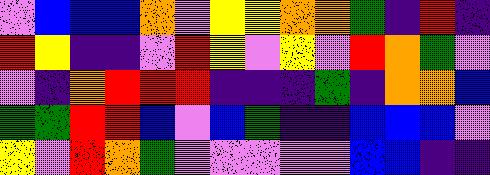[["violet", "blue", "blue", "blue", "orange", "violet", "yellow", "yellow", "orange", "orange", "green", "indigo", "red", "indigo"], ["red", "yellow", "indigo", "indigo", "violet", "red", "yellow", "violet", "yellow", "violet", "red", "orange", "green", "violet"], ["violet", "indigo", "orange", "red", "red", "red", "indigo", "indigo", "indigo", "green", "indigo", "orange", "orange", "blue"], ["green", "green", "red", "red", "blue", "violet", "blue", "green", "indigo", "indigo", "blue", "blue", "blue", "violet"], ["yellow", "violet", "red", "orange", "green", "violet", "violet", "violet", "violet", "violet", "blue", "blue", "indigo", "indigo"]]